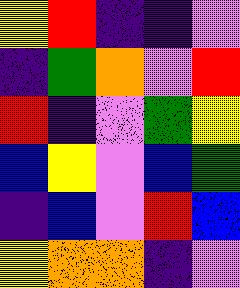[["yellow", "red", "indigo", "indigo", "violet"], ["indigo", "green", "orange", "violet", "red"], ["red", "indigo", "violet", "green", "yellow"], ["blue", "yellow", "violet", "blue", "green"], ["indigo", "blue", "violet", "red", "blue"], ["yellow", "orange", "orange", "indigo", "violet"]]